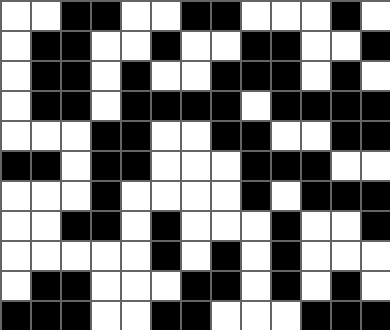[["white", "white", "black", "black", "white", "white", "black", "black", "white", "white", "white", "black", "white"], ["white", "black", "black", "white", "white", "black", "white", "white", "black", "black", "white", "white", "black"], ["white", "black", "black", "white", "black", "white", "white", "black", "black", "black", "white", "black", "white"], ["white", "black", "black", "white", "black", "black", "black", "black", "white", "black", "black", "black", "black"], ["white", "white", "white", "black", "black", "white", "white", "black", "black", "white", "white", "black", "black"], ["black", "black", "white", "black", "black", "white", "white", "white", "black", "black", "black", "white", "white"], ["white", "white", "white", "black", "white", "white", "white", "white", "black", "white", "black", "black", "black"], ["white", "white", "black", "black", "white", "black", "white", "white", "white", "black", "white", "white", "black"], ["white", "white", "white", "white", "white", "black", "white", "black", "white", "black", "white", "white", "white"], ["white", "black", "black", "white", "white", "white", "black", "black", "white", "black", "white", "black", "white"], ["black", "black", "black", "white", "white", "black", "black", "white", "white", "white", "black", "black", "black"]]